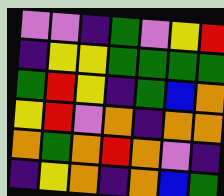[["violet", "violet", "indigo", "green", "violet", "yellow", "red"], ["indigo", "yellow", "yellow", "green", "green", "green", "green"], ["green", "red", "yellow", "indigo", "green", "blue", "orange"], ["yellow", "red", "violet", "orange", "indigo", "orange", "orange"], ["orange", "green", "orange", "red", "orange", "violet", "indigo"], ["indigo", "yellow", "orange", "indigo", "orange", "blue", "green"]]